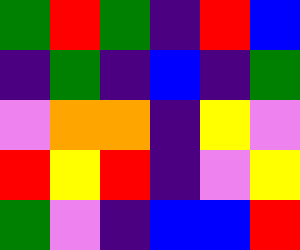[["green", "red", "green", "indigo", "red", "blue"], ["indigo", "green", "indigo", "blue", "indigo", "green"], ["violet", "orange", "orange", "indigo", "yellow", "violet"], ["red", "yellow", "red", "indigo", "violet", "yellow"], ["green", "violet", "indigo", "blue", "blue", "red"]]